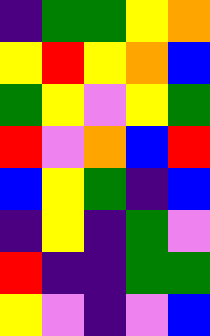[["indigo", "green", "green", "yellow", "orange"], ["yellow", "red", "yellow", "orange", "blue"], ["green", "yellow", "violet", "yellow", "green"], ["red", "violet", "orange", "blue", "red"], ["blue", "yellow", "green", "indigo", "blue"], ["indigo", "yellow", "indigo", "green", "violet"], ["red", "indigo", "indigo", "green", "green"], ["yellow", "violet", "indigo", "violet", "blue"]]